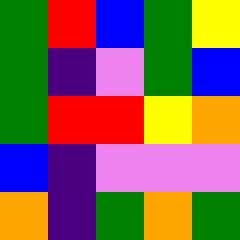[["green", "red", "blue", "green", "yellow"], ["green", "indigo", "violet", "green", "blue"], ["green", "red", "red", "yellow", "orange"], ["blue", "indigo", "violet", "violet", "violet"], ["orange", "indigo", "green", "orange", "green"]]